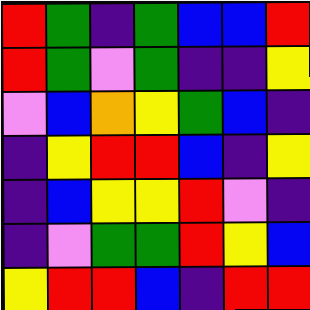[["red", "green", "indigo", "green", "blue", "blue", "red"], ["red", "green", "violet", "green", "indigo", "indigo", "yellow"], ["violet", "blue", "orange", "yellow", "green", "blue", "indigo"], ["indigo", "yellow", "red", "red", "blue", "indigo", "yellow"], ["indigo", "blue", "yellow", "yellow", "red", "violet", "indigo"], ["indigo", "violet", "green", "green", "red", "yellow", "blue"], ["yellow", "red", "red", "blue", "indigo", "red", "red"]]